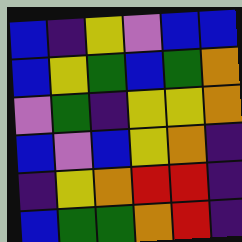[["blue", "indigo", "yellow", "violet", "blue", "blue"], ["blue", "yellow", "green", "blue", "green", "orange"], ["violet", "green", "indigo", "yellow", "yellow", "orange"], ["blue", "violet", "blue", "yellow", "orange", "indigo"], ["indigo", "yellow", "orange", "red", "red", "indigo"], ["blue", "green", "green", "orange", "red", "indigo"]]